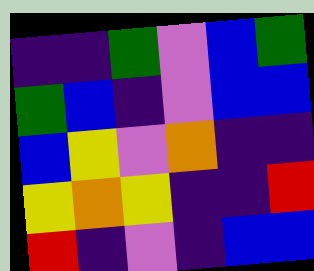[["indigo", "indigo", "green", "violet", "blue", "green"], ["green", "blue", "indigo", "violet", "blue", "blue"], ["blue", "yellow", "violet", "orange", "indigo", "indigo"], ["yellow", "orange", "yellow", "indigo", "indigo", "red"], ["red", "indigo", "violet", "indigo", "blue", "blue"]]